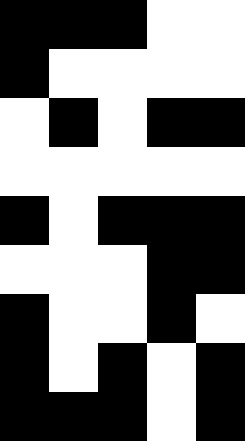[["black", "black", "black", "white", "white"], ["black", "white", "white", "white", "white"], ["white", "black", "white", "black", "black"], ["white", "white", "white", "white", "white"], ["black", "white", "black", "black", "black"], ["white", "white", "white", "black", "black"], ["black", "white", "white", "black", "white"], ["black", "white", "black", "white", "black"], ["black", "black", "black", "white", "black"]]